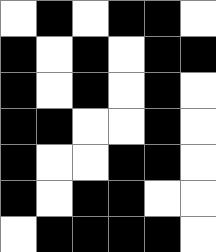[["white", "black", "white", "black", "black", "white"], ["black", "white", "black", "white", "black", "black"], ["black", "white", "black", "white", "black", "white"], ["black", "black", "white", "white", "black", "white"], ["black", "white", "white", "black", "black", "white"], ["black", "white", "black", "black", "white", "white"], ["white", "black", "black", "black", "black", "white"]]